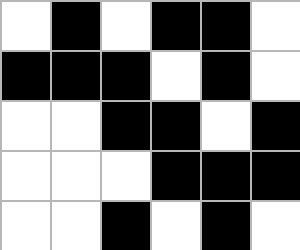[["white", "black", "white", "black", "black", "white"], ["black", "black", "black", "white", "black", "white"], ["white", "white", "black", "black", "white", "black"], ["white", "white", "white", "black", "black", "black"], ["white", "white", "black", "white", "black", "white"]]